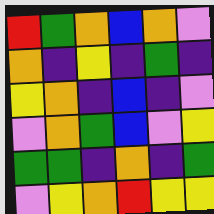[["red", "green", "orange", "blue", "orange", "violet"], ["orange", "indigo", "yellow", "indigo", "green", "indigo"], ["yellow", "orange", "indigo", "blue", "indigo", "violet"], ["violet", "orange", "green", "blue", "violet", "yellow"], ["green", "green", "indigo", "orange", "indigo", "green"], ["violet", "yellow", "orange", "red", "yellow", "yellow"]]